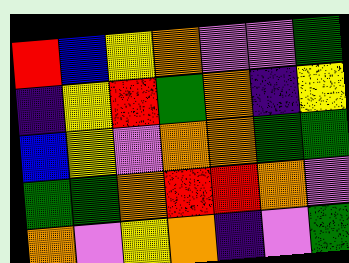[["red", "blue", "yellow", "orange", "violet", "violet", "green"], ["indigo", "yellow", "red", "green", "orange", "indigo", "yellow"], ["blue", "yellow", "violet", "orange", "orange", "green", "green"], ["green", "green", "orange", "red", "red", "orange", "violet"], ["orange", "violet", "yellow", "orange", "indigo", "violet", "green"]]